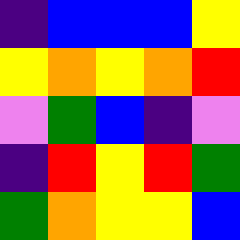[["indigo", "blue", "blue", "blue", "yellow"], ["yellow", "orange", "yellow", "orange", "red"], ["violet", "green", "blue", "indigo", "violet"], ["indigo", "red", "yellow", "red", "green"], ["green", "orange", "yellow", "yellow", "blue"]]